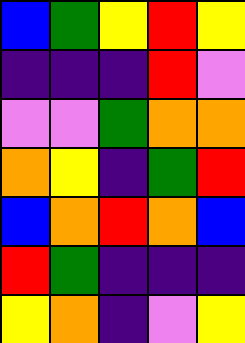[["blue", "green", "yellow", "red", "yellow"], ["indigo", "indigo", "indigo", "red", "violet"], ["violet", "violet", "green", "orange", "orange"], ["orange", "yellow", "indigo", "green", "red"], ["blue", "orange", "red", "orange", "blue"], ["red", "green", "indigo", "indigo", "indigo"], ["yellow", "orange", "indigo", "violet", "yellow"]]